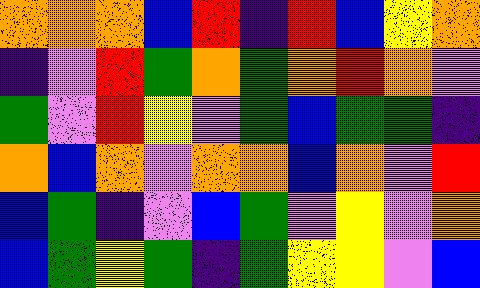[["orange", "orange", "orange", "blue", "red", "indigo", "red", "blue", "yellow", "orange"], ["indigo", "violet", "red", "green", "orange", "green", "orange", "red", "orange", "violet"], ["green", "violet", "red", "yellow", "violet", "green", "blue", "green", "green", "indigo"], ["orange", "blue", "orange", "violet", "orange", "orange", "blue", "orange", "violet", "red"], ["blue", "green", "indigo", "violet", "blue", "green", "violet", "yellow", "violet", "orange"], ["blue", "green", "yellow", "green", "indigo", "green", "yellow", "yellow", "violet", "blue"]]